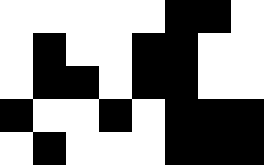[["white", "white", "white", "white", "white", "black", "black", "white"], ["white", "black", "white", "white", "black", "black", "white", "white"], ["white", "black", "black", "white", "black", "black", "white", "white"], ["black", "white", "white", "black", "white", "black", "black", "black"], ["white", "black", "white", "white", "white", "black", "black", "black"]]